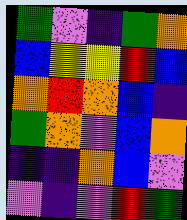[["green", "violet", "indigo", "green", "orange"], ["blue", "yellow", "yellow", "red", "blue"], ["orange", "red", "orange", "blue", "indigo"], ["green", "orange", "violet", "blue", "orange"], ["indigo", "indigo", "orange", "blue", "violet"], ["violet", "indigo", "violet", "red", "green"]]